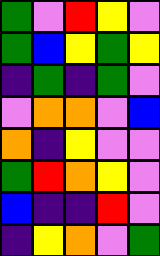[["green", "violet", "red", "yellow", "violet"], ["green", "blue", "yellow", "green", "yellow"], ["indigo", "green", "indigo", "green", "violet"], ["violet", "orange", "orange", "violet", "blue"], ["orange", "indigo", "yellow", "violet", "violet"], ["green", "red", "orange", "yellow", "violet"], ["blue", "indigo", "indigo", "red", "violet"], ["indigo", "yellow", "orange", "violet", "green"]]